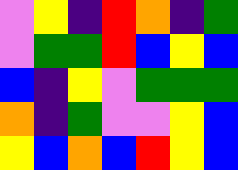[["violet", "yellow", "indigo", "red", "orange", "indigo", "green"], ["violet", "green", "green", "red", "blue", "yellow", "blue"], ["blue", "indigo", "yellow", "violet", "green", "green", "green"], ["orange", "indigo", "green", "violet", "violet", "yellow", "blue"], ["yellow", "blue", "orange", "blue", "red", "yellow", "blue"]]